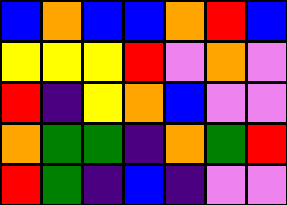[["blue", "orange", "blue", "blue", "orange", "red", "blue"], ["yellow", "yellow", "yellow", "red", "violet", "orange", "violet"], ["red", "indigo", "yellow", "orange", "blue", "violet", "violet"], ["orange", "green", "green", "indigo", "orange", "green", "red"], ["red", "green", "indigo", "blue", "indigo", "violet", "violet"]]